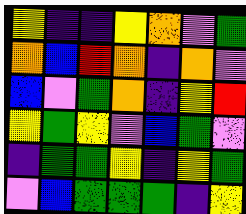[["yellow", "indigo", "indigo", "yellow", "orange", "violet", "green"], ["orange", "blue", "red", "orange", "indigo", "orange", "violet"], ["blue", "violet", "green", "orange", "indigo", "yellow", "red"], ["yellow", "green", "yellow", "violet", "blue", "green", "violet"], ["indigo", "green", "green", "yellow", "indigo", "yellow", "green"], ["violet", "blue", "green", "green", "green", "indigo", "yellow"]]